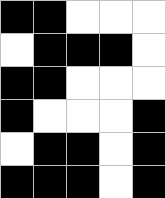[["black", "black", "white", "white", "white"], ["white", "black", "black", "black", "white"], ["black", "black", "white", "white", "white"], ["black", "white", "white", "white", "black"], ["white", "black", "black", "white", "black"], ["black", "black", "black", "white", "black"]]